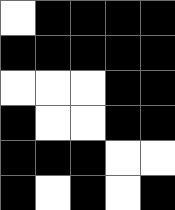[["white", "black", "black", "black", "black"], ["black", "black", "black", "black", "black"], ["white", "white", "white", "black", "black"], ["black", "white", "white", "black", "black"], ["black", "black", "black", "white", "white"], ["black", "white", "black", "white", "black"]]